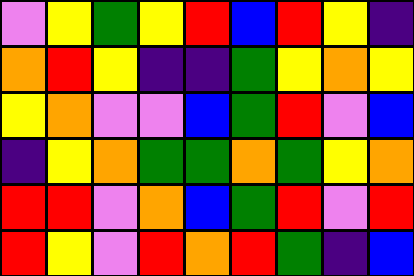[["violet", "yellow", "green", "yellow", "red", "blue", "red", "yellow", "indigo"], ["orange", "red", "yellow", "indigo", "indigo", "green", "yellow", "orange", "yellow"], ["yellow", "orange", "violet", "violet", "blue", "green", "red", "violet", "blue"], ["indigo", "yellow", "orange", "green", "green", "orange", "green", "yellow", "orange"], ["red", "red", "violet", "orange", "blue", "green", "red", "violet", "red"], ["red", "yellow", "violet", "red", "orange", "red", "green", "indigo", "blue"]]